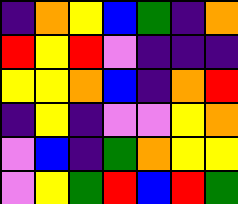[["indigo", "orange", "yellow", "blue", "green", "indigo", "orange"], ["red", "yellow", "red", "violet", "indigo", "indigo", "indigo"], ["yellow", "yellow", "orange", "blue", "indigo", "orange", "red"], ["indigo", "yellow", "indigo", "violet", "violet", "yellow", "orange"], ["violet", "blue", "indigo", "green", "orange", "yellow", "yellow"], ["violet", "yellow", "green", "red", "blue", "red", "green"]]